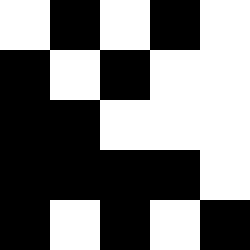[["white", "black", "white", "black", "white"], ["black", "white", "black", "white", "white"], ["black", "black", "white", "white", "white"], ["black", "black", "black", "black", "white"], ["black", "white", "black", "white", "black"]]